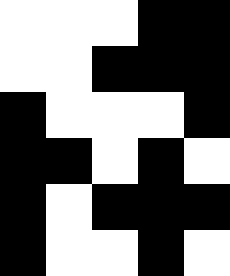[["white", "white", "white", "black", "black"], ["white", "white", "black", "black", "black"], ["black", "white", "white", "white", "black"], ["black", "black", "white", "black", "white"], ["black", "white", "black", "black", "black"], ["black", "white", "white", "black", "white"]]